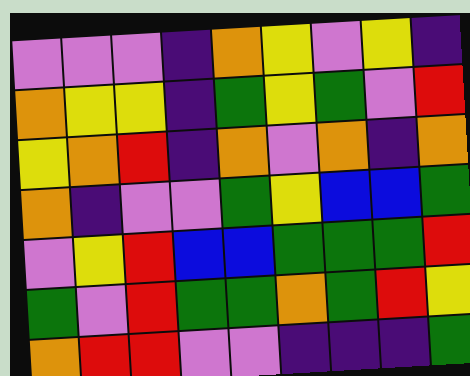[["violet", "violet", "violet", "indigo", "orange", "yellow", "violet", "yellow", "indigo"], ["orange", "yellow", "yellow", "indigo", "green", "yellow", "green", "violet", "red"], ["yellow", "orange", "red", "indigo", "orange", "violet", "orange", "indigo", "orange"], ["orange", "indigo", "violet", "violet", "green", "yellow", "blue", "blue", "green"], ["violet", "yellow", "red", "blue", "blue", "green", "green", "green", "red"], ["green", "violet", "red", "green", "green", "orange", "green", "red", "yellow"], ["orange", "red", "red", "violet", "violet", "indigo", "indigo", "indigo", "green"]]